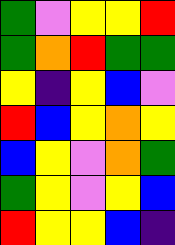[["green", "violet", "yellow", "yellow", "red"], ["green", "orange", "red", "green", "green"], ["yellow", "indigo", "yellow", "blue", "violet"], ["red", "blue", "yellow", "orange", "yellow"], ["blue", "yellow", "violet", "orange", "green"], ["green", "yellow", "violet", "yellow", "blue"], ["red", "yellow", "yellow", "blue", "indigo"]]